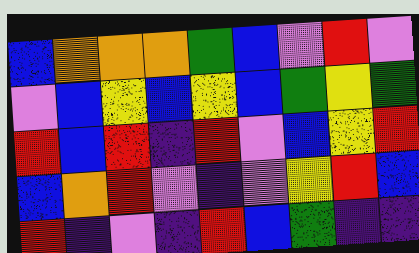[["blue", "orange", "orange", "orange", "green", "blue", "violet", "red", "violet"], ["violet", "blue", "yellow", "blue", "yellow", "blue", "green", "yellow", "green"], ["red", "blue", "red", "indigo", "red", "violet", "blue", "yellow", "red"], ["blue", "orange", "red", "violet", "indigo", "violet", "yellow", "red", "blue"], ["red", "indigo", "violet", "indigo", "red", "blue", "green", "indigo", "indigo"]]